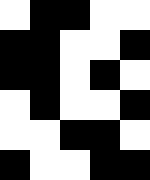[["white", "black", "black", "white", "white"], ["black", "black", "white", "white", "black"], ["black", "black", "white", "black", "white"], ["white", "black", "white", "white", "black"], ["white", "white", "black", "black", "white"], ["black", "white", "white", "black", "black"]]